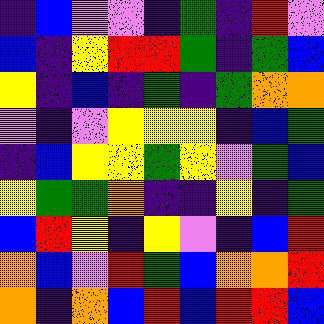[["indigo", "blue", "violet", "violet", "indigo", "green", "indigo", "red", "violet"], ["blue", "indigo", "yellow", "red", "red", "green", "indigo", "green", "blue"], ["yellow", "indigo", "blue", "indigo", "green", "indigo", "green", "orange", "orange"], ["violet", "indigo", "violet", "yellow", "yellow", "yellow", "indigo", "blue", "green"], ["indigo", "blue", "yellow", "yellow", "green", "yellow", "violet", "green", "blue"], ["yellow", "green", "green", "orange", "indigo", "indigo", "yellow", "indigo", "green"], ["blue", "red", "yellow", "indigo", "yellow", "violet", "indigo", "blue", "red"], ["orange", "blue", "violet", "red", "green", "blue", "orange", "orange", "red"], ["orange", "indigo", "orange", "blue", "red", "blue", "red", "red", "blue"]]